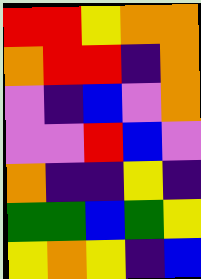[["red", "red", "yellow", "orange", "orange"], ["orange", "red", "red", "indigo", "orange"], ["violet", "indigo", "blue", "violet", "orange"], ["violet", "violet", "red", "blue", "violet"], ["orange", "indigo", "indigo", "yellow", "indigo"], ["green", "green", "blue", "green", "yellow"], ["yellow", "orange", "yellow", "indigo", "blue"]]